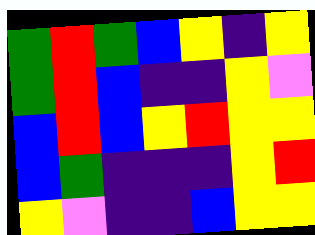[["green", "red", "green", "blue", "yellow", "indigo", "yellow"], ["green", "red", "blue", "indigo", "indigo", "yellow", "violet"], ["blue", "red", "blue", "yellow", "red", "yellow", "yellow"], ["blue", "green", "indigo", "indigo", "indigo", "yellow", "red"], ["yellow", "violet", "indigo", "indigo", "blue", "yellow", "yellow"]]